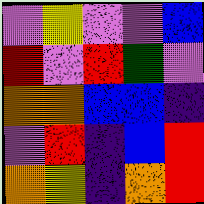[["violet", "yellow", "violet", "violet", "blue"], ["red", "violet", "red", "green", "violet"], ["orange", "orange", "blue", "blue", "indigo"], ["violet", "red", "indigo", "blue", "red"], ["orange", "yellow", "indigo", "orange", "red"]]